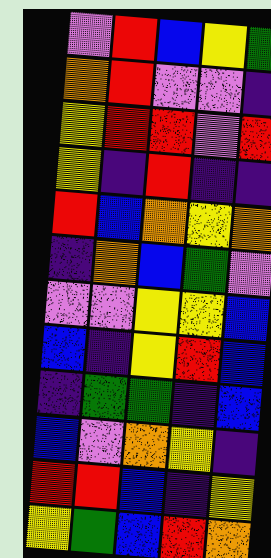[["violet", "red", "blue", "yellow", "green"], ["orange", "red", "violet", "violet", "indigo"], ["yellow", "red", "red", "violet", "red"], ["yellow", "indigo", "red", "indigo", "indigo"], ["red", "blue", "orange", "yellow", "orange"], ["indigo", "orange", "blue", "green", "violet"], ["violet", "violet", "yellow", "yellow", "blue"], ["blue", "indigo", "yellow", "red", "blue"], ["indigo", "green", "green", "indigo", "blue"], ["blue", "violet", "orange", "yellow", "indigo"], ["red", "red", "blue", "indigo", "yellow"], ["yellow", "green", "blue", "red", "orange"]]